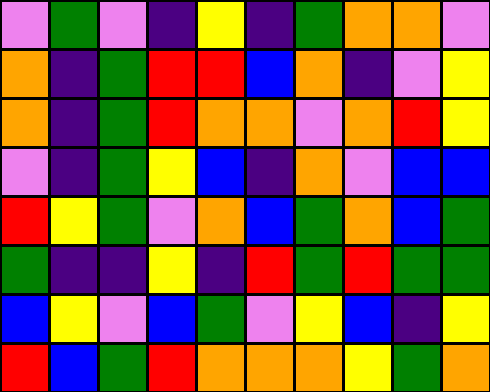[["violet", "green", "violet", "indigo", "yellow", "indigo", "green", "orange", "orange", "violet"], ["orange", "indigo", "green", "red", "red", "blue", "orange", "indigo", "violet", "yellow"], ["orange", "indigo", "green", "red", "orange", "orange", "violet", "orange", "red", "yellow"], ["violet", "indigo", "green", "yellow", "blue", "indigo", "orange", "violet", "blue", "blue"], ["red", "yellow", "green", "violet", "orange", "blue", "green", "orange", "blue", "green"], ["green", "indigo", "indigo", "yellow", "indigo", "red", "green", "red", "green", "green"], ["blue", "yellow", "violet", "blue", "green", "violet", "yellow", "blue", "indigo", "yellow"], ["red", "blue", "green", "red", "orange", "orange", "orange", "yellow", "green", "orange"]]